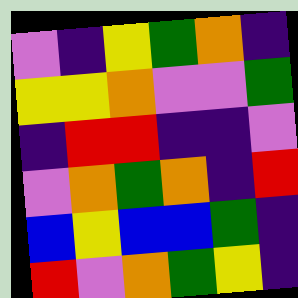[["violet", "indigo", "yellow", "green", "orange", "indigo"], ["yellow", "yellow", "orange", "violet", "violet", "green"], ["indigo", "red", "red", "indigo", "indigo", "violet"], ["violet", "orange", "green", "orange", "indigo", "red"], ["blue", "yellow", "blue", "blue", "green", "indigo"], ["red", "violet", "orange", "green", "yellow", "indigo"]]